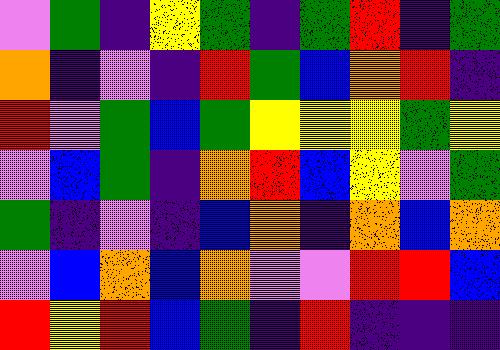[["violet", "green", "indigo", "yellow", "green", "indigo", "green", "red", "indigo", "green"], ["orange", "indigo", "violet", "indigo", "red", "green", "blue", "orange", "red", "indigo"], ["red", "violet", "green", "blue", "green", "yellow", "yellow", "yellow", "green", "yellow"], ["violet", "blue", "green", "indigo", "orange", "red", "blue", "yellow", "violet", "green"], ["green", "indigo", "violet", "indigo", "blue", "orange", "indigo", "orange", "blue", "orange"], ["violet", "blue", "orange", "blue", "orange", "violet", "violet", "red", "red", "blue"], ["red", "yellow", "red", "blue", "green", "indigo", "red", "indigo", "indigo", "indigo"]]